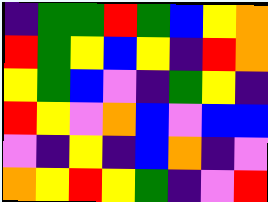[["indigo", "green", "green", "red", "green", "blue", "yellow", "orange"], ["red", "green", "yellow", "blue", "yellow", "indigo", "red", "orange"], ["yellow", "green", "blue", "violet", "indigo", "green", "yellow", "indigo"], ["red", "yellow", "violet", "orange", "blue", "violet", "blue", "blue"], ["violet", "indigo", "yellow", "indigo", "blue", "orange", "indigo", "violet"], ["orange", "yellow", "red", "yellow", "green", "indigo", "violet", "red"]]